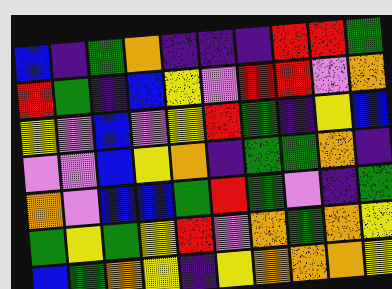[["blue", "indigo", "green", "orange", "indigo", "indigo", "indigo", "red", "red", "green"], ["red", "green", "indigo", "blue", "yellow", "violet", "red", "red", "violet", "orange"], ["yellow", "violet", "blue", "violet", "yellow", "red", "green", "indigo", "yellow", "blue"], ["violet", "violet", "blue", "yellow", "orange", "indigo", "green", "green", "orange", "indigo"], ["orange", "violet", "blue", "blue", "green", "red", "green", "violet", "indigo", "green"], ["green", "yellow", "green", "yellow", "red", "violet", "orange", "green", "orange", "yellow"], ["blue", "green", "orange", "yellow", "indigo", "yellow", "orange", "orange", "orange", "yellow"]]